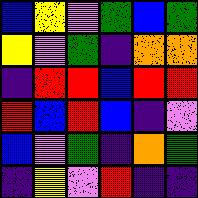[["blue", "yellow", "violet", "green", "blue", "green"], ["yellow", "violet", "green", "indigo", "orange", "orange"], ["indigo", "red", "red", "blue", "red", "red"], ["red", "blue", "red", "blue", "indigo", "violet"], ["blue", "violet", "green", "indigo", "orange", "green"], ["indigo", "yellow", "violet", "red", "indigo", "indigo"]]